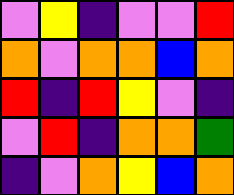[["violet", "yellow", "indigo", "violet", "violet", "red"], ["orange", "violet", "orange", "orange", "blue", "orange"], ["red", "indigo", "red", "yellow", "violet", "indigo"], ["violet", "red", "indigo", "orange", "orange", "green"], ["indigo", "violet", "orange", "yellow", "blue", "orange"]]